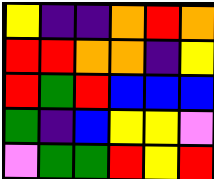[["yellow", "indigo", "indigo", "orange", "red", "orange"], ["red", "red", "orange", "orange", "indigo", "yellow"], ["red", "green", "red", "blue", "blue", "blue"], ["green", "indigo", "blue", "yellow", "yellow", "violet"], ["violet", "green", "green", "red", "yellow", "red"]]